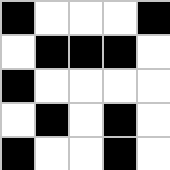[["black", "white", "white", "white", "black"], ["white", "black", "black", "black", "white"], ["black", "white", "white", "white", "white"], ["white", "black", "white", "black", "white"], ["black", "white", "white", "black", "white"]]